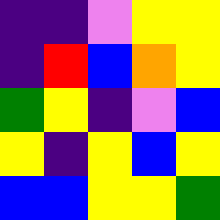[["indigo", "indigo", "violet", "yellow", "yellow"], ["indigo", "red", "blue", "orange", "yellow"], ["green", "yellow", "indigo", "violet", "blue"], ["yellow", "indigo", "yellow", "blue", "yellow"], ["blue", "blue", "yellow", "yellow", "green"]]